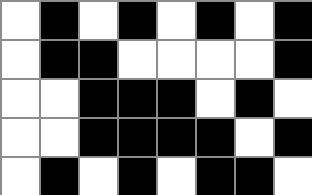[["white", "black", "white", "black", "white", "black", "white", "black"], ["white", "black", "black", "white", "white", "white", "white", "black"], ["white", "white", "black", "black", "black", "white", "black", "white"], ["white", "white", "black", "black", "black", "black", "white", "black"], ["white", "black", "white", "black", "white", "black", "black", "white"]]